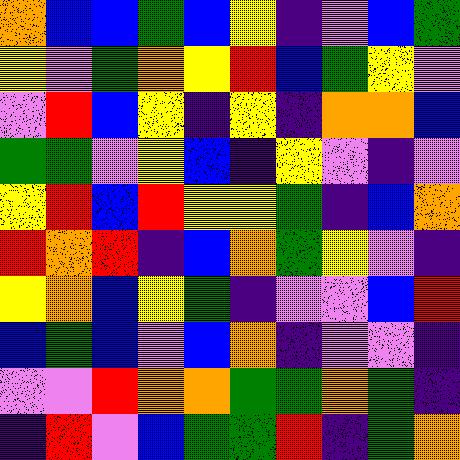[["orange", "blue", "blue", "green", "blue", "yellow", "indigo", "violet", "blue", "green"], ["yellow", "violet", "green", "orange", "yellow", "red", "blue", "green", "yellow", "violet"], ["violet", "red", "blue", "yellow", "indigo", "yellow", "indigo", "orange", "orange", "blue"], ["green", "green", "violet", "yellow", "blue", "indigo", "yellow", "violet", "indigo", "violet"], ["yellow", "red", "blue", "red", "yellow", "yellow", "green", "indigo", "blue", "orange"], ["red", "orange", "red", "indigo", "blue", "orange", "green", "yellow", "violet", "indigo"], ["yellow", "orange", "blue", "yellow", "green", "indigo", "violet", "violet", "blue", "red"], ["blue", "green", "blue", "violet", "blue", "orange", "indigo", "violet", "violet", "indigo"], ["violet", "violet", "red", "orange", "orange", "green", "green", "orange", "green", "indigo"], ["indigo", "red", "violet", "blue", "green", "green", "red", "indigo", "green", "orange"]]